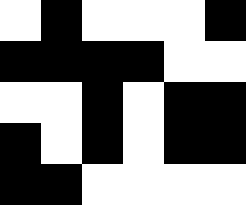[["white", "black", "white", "white", "white", "black"], ["black", "black", "black", "black", "white", "white"], ["white", "white", "black", "white", "black", "black"], ["black", "white", "black", "white", "black", "black"], ["black", "black", "white", "white", "white", "white"]]